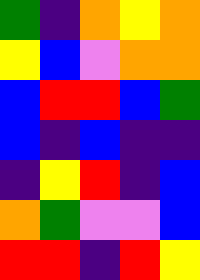[["green", "indigo", "orange", "yellow", "orange"], ["yellow", "blue", "violet", "orange", "orange"], ["blue", "red", "red", "blue", "green"], ["blue", "indigo", "blue", "indigo", "indigo"], ["indigo", "yellow", "red", "indigo", "blue"], ["orange", "green", "violet", "violet", "blue"], ["red", "red", "indigo", "red", "yellow"]]